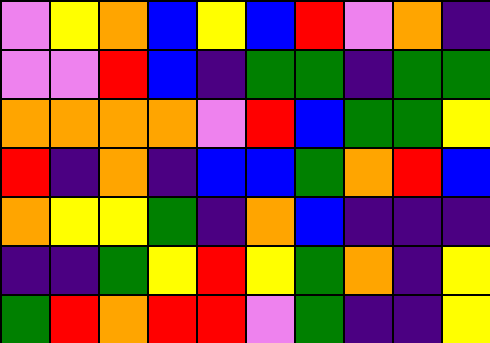[["violet", "yellow", "orange", "blue", "yellow", "blue", "red", "violet", "orange", "indigo"], ["violet", "violet", "red", "blue", "indigo", "green", "green", "indigo", "green", "green"], ["orange", "orange", "orange", "orange", "violet", "red", "blue", "green", "green", "yellow"], ["red", "indigo", "orange", "indigo", "blue", "blue", "green", "orange", "red", "blue"], ["orange", "yellow", "yellow", "green", "indigo", "orange", "blue", "indigo", "indigo", "indigo"], ["indigo", "indigo", "green", "yellow", "red", "yellow", "green", "orange", "indigo", "yellow"], ["green", "red", "orange", "red", "red", "violet", "green", "indigo", "indigo", "yellow"]]